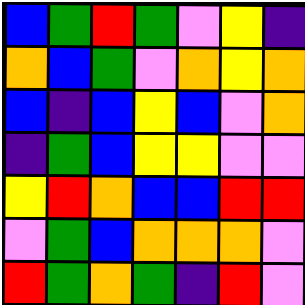[["blue", "green", "red", "green", "violet", "yellow", "indigo"], ["orange", "blue", "green", "violet", "orange", "yellow", "orange"], ["blue", "indigo", "blue", "yellow", "blue", "violet", "orange"], ["indigo", "green", "blue", "yellow", "yellow", "violet", "violet"], ["yellow", "red", "orange", "blue", "blue", "red", "red"], ["violet", "green", "blue", "orange", "orange", "orange", "violet"], ["red", "green", "orange", "green", "indigo", "red", "violet"]]